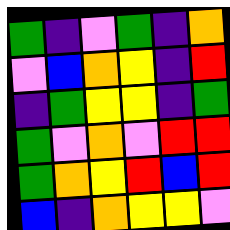[["green", "indigo", "violet", "green", "indigo", "orange"], ["violet", "blue", "orange", "yellow", "indigo", "red"], ["indigo", "green", "yellow", "yellow", "indigo", "green"], ["green", "violet", "orange", "violet", "red", "red"], ["green", "orange", "yellow", "red", "blue", "red"], ["blue", "indigo", "orange", "yellow", "yellow", "violet"]]